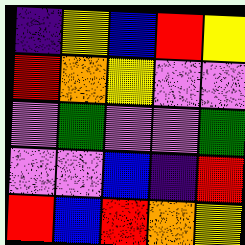[["indigo", "yellow", "blue", "red", "yellow"], ["red", "orange", "yellow", "violet", "violet"], ["violet", "green", "violet", "violet", "green"], ["violet", "violet", "blue", "indigo", "red"], ["red", "blue", "red", "orange", "yellow"]]